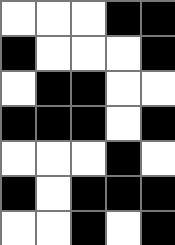[["white", "white", "white", "black", "black"], ["black", "white", "white", "white", "black"], ["white", "black", "black", "white", "white"], ["black", "black", "black", "white", "black"], ["white", "white", "white", "black", "white"], ["black", "white", "black", "black", "black"], ["white", "white", "black", "white", "black"]]